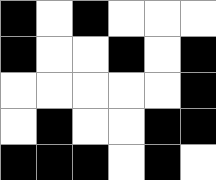[["black", "white", "black", "white", "white", "white"], ["black", "white", "white", "black", "white", "black"], ["white", "white", "white", "white", "white", "black"], ["white", "black", "white", "white", "black", "black"], ["black", "black", "black", "white", "black", "white"]]